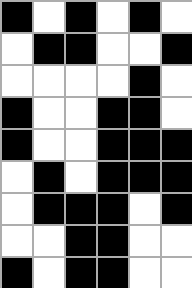[["black", "white", "black", "white", "black", "white"], ["white", "black", "black", "white", "white", "black"], ["white", "white", "white", "white", "black", "white"], ["black", "white", "white", "black", "black", "white"], ["black", "white", "white", "black", "black", "black"], ["white", "black", "white", "black", "black", "black"], ["white", "black", "black", "black", "white", "black"], ["white", "white", "black", "black", "white", "white"], ["black", "white", "black", "black", "white", "white"]]